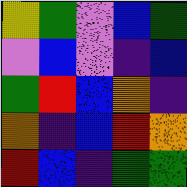[["yellow", "green", "violet", "blue", "green"], ["violet", "blue", "violet", "indigo", "blue"], ["green", "red", "blue", "orange", "indigo"], ["orange", "indigo", "blue", "red", "orange"], ["red", "blue", "indigo", "green", "green"]]